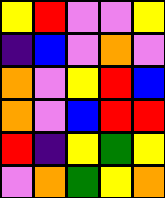[["yellow", "red", "violet", "violet", "yellow"], ["indigo", "blue", "violet", "orange", "violet"], ["orange", "violet", "yellow", "red", "blue"], ["orange", "violet", "blue", "red", "red"], ["red", "indigo", "yellow", "green", "yellow"], ["violet", "orange", "green", "yellow", "orange"]]